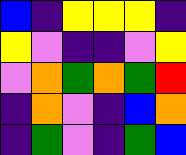[["blue", "indigo", "yellow", "yellow", "yellow", "indigo"], ["yellow", "violet", "indigo", "indigo", "violet", "yellow"], ["violet", "orange", "green", "orange", "green", "red"], ["indigo", "orange", "violet", "indigo", "blue", "orange"], ["indigo", "green", "violet", "indigo", "green", "blue"]]